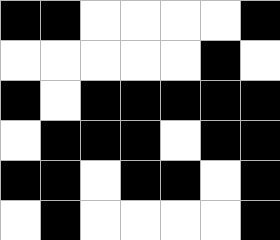[["black", "black", "white", "white", "white", "white", "black"], ["white", "white", "white", "white", "white", "black", "white"], ["black", "white", "black", "black", "black", "black", "black"], ["white", "black", "black", "black", "white", "black", "black"], ["black", "black", "white", "black", "black", "white", "black"], ["white", "black", "white", "white", "white", "white", "black"]]